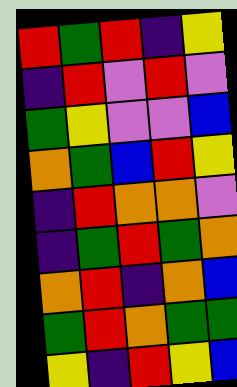[["red", "green", "red", "indigo", "yellow"], ["indigo", "red", "violet", "red", "violet"], ["green", "yellow", "violet", "violet", "blue"], ["orange", "green", "blue", "red", "yellow"], ["indigo", "red", "orange", "orange", "violet"], ["indigo", "green", "red", "green", "orange"], ["orange", "red", "indigo", "orange", "blue"], ["green", "red", "orange", "green", "green"], ["yellow", "indigo", "red", "yellow", "blue"]]